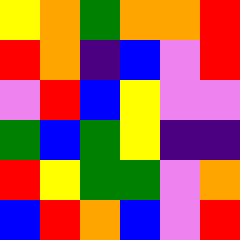[["yellow", "orange", "green", "orange", "orange", "red"], ["red", "orange", "indigo", "blue", "violet", "red"], ["violet", "red", "blue", "yellow", "violet", "violet"], ["green", "blue", "green", "yellow", "indigo", "indigo"], ["red", "yellow", "green", "green", "violet", "orange"], ["blue", "red", "orange", "blue", "violet", "red"]]